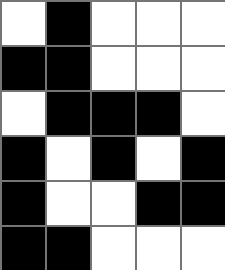[["white", "black", "white", "white", "white"], ["black", "black", "white", "white", "white"], ["white", "black", "black", "black", "white"], ["black", "white", "black", "white", "black"], ["black", "white", "white", "black", "black"], ["black", "black", "white", "white", "white"]]